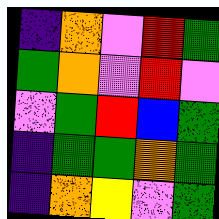[["indigo", "orange", "violet", "red", "green"], ["green", "orange", "violet", "red", "violet"], ["violet", "green", "red", "blue", "green"], ["indigo", "green", "green", "orange", "green"], ["indigo", "orange", "yellow", "violet", "green"]]